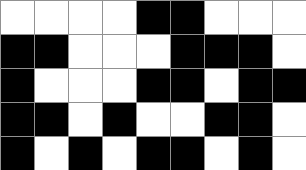[["white", "white", "white", "white", "black", "black", "white", "white", "white"], ["black", "black", "white", "white", "white", "black", "black", "black", "white"], ["black", "white", "white", "white", "black", "black", "white", "black", "black"], ["black", "black", "white", "black", "white", "white", "black", "black", "white"], ["black", "white", "black", "white", "black", "black", "white", "black", "white"]]